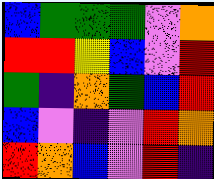[["blue", "green", "green", "green", "violet", "orange"], ["red", "red", "yellow", "blue", "violet", "red"], ["green", "indigo", "orange", "green", "blue", "red"], ["blue", "violet", "indigo", "violet", "red", "orange"], ["red", "orange", "blue", "violet", "red", "indigo"]]